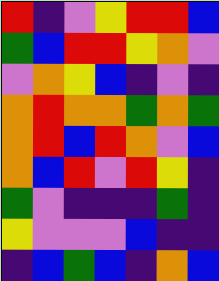[["red", "indigo", "violet", "yellow", "red", "red", "blue"], ["green", "blue", "red", "red", "yellow", "orange", "violet"], ["violet", "orange", "yellow", "blue", "indigo", "violet", "indigo"], ["orange", "red", "orange", "orange", "green", "orange", "green"], ["orange", "red", "blue", "red", "orange", "violet", "blue"], ["orange", "blue", "red", "violet", "red", "yellow", "indigo"], ["green", "violet", "indigo", "indigo", "indigo", "green", "indigo"], ["yellow", "violet", "violet", "violet", "blue", "indigo", "indigo"], ["indigo", "blue", "green", "blue", "indigo", "orange", "blue"]]